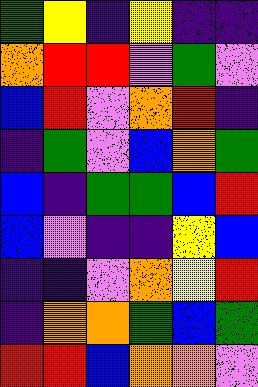[["green", "yellow", "indigo", "yellow", "indigo", "indigo"], ["orange", "red", "red", "violet", "green", "violet"], ["blue", "red", "violet", "orange", "red", "indigo"], ["indigo", "green", "violet", "blue", "orange", "green"], ["blue", "indigo", "green", "green", "blue", "red"], ["blue", "violet", "indigo", "indigo", "yellow", "blue"], ["indigo", "indigo", "violet", "orange", "yellow", "red"], ["indigo", "orange", "orange", "green", "blue", "green"], ["red", "red", "blue", "orange", "orange", "violet"]]